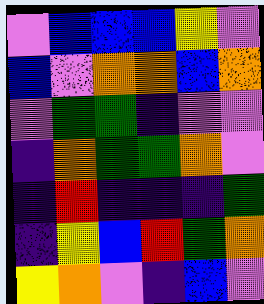[["violet", "blue", "blue", "blue", "yellow", "violet"], ["blue", "violet", "orange", "orange", "blue", "orange"], ["violet", "green", "green", "indigo", "violet", "violet"], ["indigo", "orange", "green", "green", "orange", "violet"], ["indigo", "red", "indigo", "indigo", "indigo", "green"], ["indigo", "yellow", "blue", "red", "green", "orange"], ["yellow", "orange", "violet", "indigo", "blue", "violet"]]